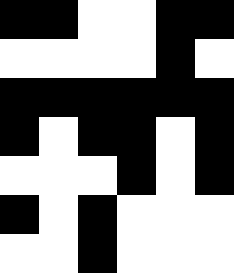[["black", "black", "white", "white", "black", "black"], ["white", "white", "white", "white", "black", "white"], ["black", "black", "black", "black", "black", "black"], ["black", "white", "black", "black", "white", "black"], ["white", "white", "white", "black", "white", "black"], ["black", "white", "black", "white", "white", "white"], ["white", "white", "black", "white", "white", "white"]]